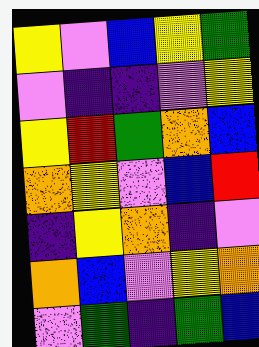[["yellow", "violet", "blue", "yellow", "green"], ["violet", "indigo", "indigo", "violet", "yellow"], ["yellow", "red", "green", "orange", "blue"], ["orange", "yellow", "violet", "blue", "red"], ["indigo", "yellow", "orange", "indigo", "violet"], ["orange", "blue", "violet", "yellow", "orange"], ["violet", "green", "indigo", "green", "blue"]]